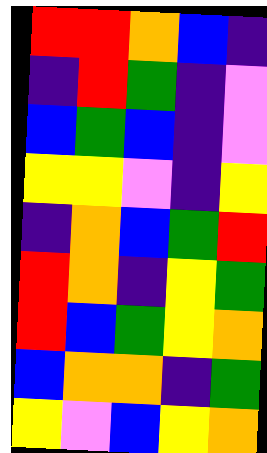[["red", "red", "orange", "blue", "indigo"], ["indigo", "red", "green", "indigo", "violet"], ["blue", "green", "blue", "indigo", "violet"], ["yellow", "yellow", "violet", "indigo", "yellow"], ["indigo", "orange", "blue", "green", "red"], ["red", "orange", "indigo", "yellow", "green"], ["red", "blue", "green", "yellow", "orange"], ["blue", "orange", "orange", "indigo", "green"], ["yellow", "violet", "blue", "yellow", "orange"]]